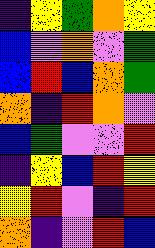[["indigo", "yellow", "green", "orange", "yellow"], ["blue", "violet", "orange", "violet", "green"], ["blue", "red", "blue", "orange", "green"], ["orange", "indigo", "red", "orange", "violet"], ["blue", "green", "violet", "violet", "red"], ["indigo", "yellow", "blue", "red", "yellow"], ["yellow", "red", "violet", "indigo", "red"], ["orange", "indigo", "violet", "red", "blue"]]